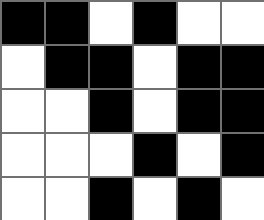[["black", "black", "white", "black", "white", "white"], ["white", "black", "black", "white", "black", "black"], ["white", "white", "black", "white", "black", "black"], ["white", "white", "white", "black", "white", "black"], ["white", "white", "black", "white", "black", "white"]]